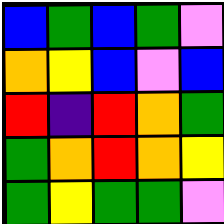[["blue", "green", "blue", "green", "violet"], ["orange", "yellow", "blue", "violet", "blue"], ["red", "indigo", "red", "orange", "green"], ["green", "orange", "red", "orange", "yellow"], ["green", "yellow", "green", "green", "violet"]]